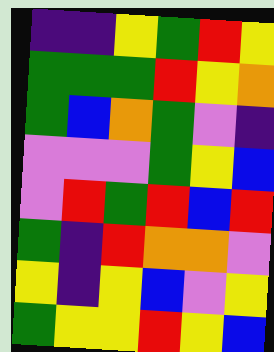[["indigo", "indigo", "yellow", "green", "red", "yellow"], ["green", "green", "green", "red", "yellow", "orange"], ["green", "blue", "orange", "green", "violet", "indigo"], ["violet", "violet", "violet", "green", "yellow", "blue"], ["violet", "red", "green", "red", "blue", "red"], ["green", "indigo", "red", "orange", "orange", "violet"], ["yellow", "indigo", "yellow", "blue", "violet", "yellow"], ["green", "yellow", "yellow", "red", "yellow", "blue"]]